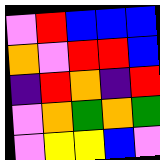[["violet", "red", "blue", "blue", "blue"], ["orange", "violet", "red", "red", "blue"], ["indigo", "red", "orange", "indigo", "red"], ["violet", "orange", "green", "orange", "green"], ["violet", "yellow", "yellow", "blue", "violet"]]